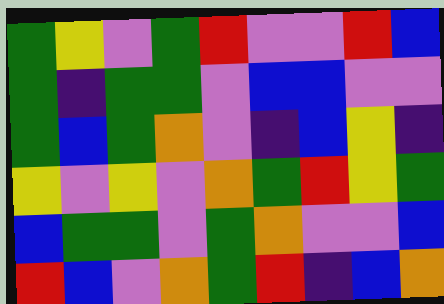[["green", "yellow", "violet", "green", "red", "violet", "violet", "red", "blue"], ["green", "indigo", "green", "green", "violet", "blue", "blue", "violet", "violet"], ["green", "blue", "green", "orange", "violet", "indigo", "blue", "yellow", "indigo"], ["yellow", "violet", "yellow", "violet", "orange", "green", "red", "yellow", "green"], ["blue", "green", "green", "violet", "green", "orange", "violet", "violet", "blue"], ["red", "blue", "violet", "orange", "green", "red", "indigo", "blue", "orange"]]